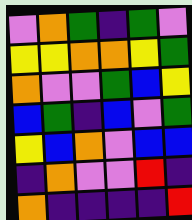[["violet", "orange", "green", "indigo", "green", "violet"], ["yellow", "yellow", "orange", "orange", "yellow", "green"], ["orange", "violet", "violet", "green", "blue", "yellow"], ["blue", "green", "indigo", "blue", "violet", "green"], ["yellow", "blue", "orange", "violet", "blue", "blue"], ["indigo", "orange", "violet", "violet", "red", "indigo"], ["orange", "indigo", "indigo", "indigo", "indigo", "red"]]